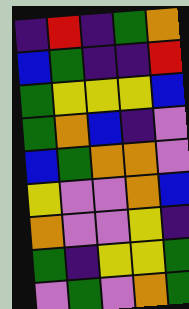[["indigo", "red", "indigo", "green", "orange"], ["blue", "green", "indigo", "indigo", "red"], ["green", "yellow", "yellow", "yellow", "blue"], ["green", "orange", "blue", "indigo", "violet"], ["blue", "green", "orange", "orange", "violet"], ["yellow", "violet", "violet", "orange", "blue"], ["orange", "violet", "violet", "yellow", "indigo"], ["green", "indigo", "yellow", "yellow", "green"], ["violet", "green", "violet", "orange", "green"]]